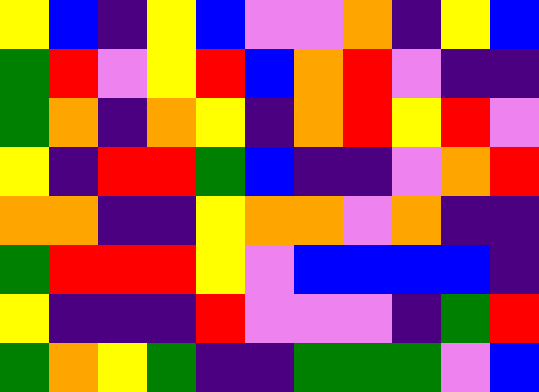[["yellow", "blue", "indigo", "yellow", "blue", "violet", "violet", "orange", "indigo", "yellow", "blue"], ["green", "red", "violet", "yellow", "red", "blue", "orange", "red", "violet", "indigo", "indigo"], ["green", "orange", "indigo", "orange", "yellow", "indigo", "orange", "red", "yellow", "red", "violet"], ["yellow", "indigo", "red", "red", "green", "blue", "indigo", "indigo", "violet", "orange", "red"], ["orange", "orange", "indigo", "indigo", "yellow", "orange", "orange", "violet", "orange", "indigo", "indigo"], ["green", "red", "red", "red", "yellow", "violet", "blue", "blue", "blue", "blue", "indigo"], ["yellow", "indigo", "indigo", "indigo", "red", "violet", "violet", "violet", "indigo", "green", "red"], ["green", "orange", "yellow", "green", "indigo", "indigo", "green", "green", "green", "violet", "blue"]]